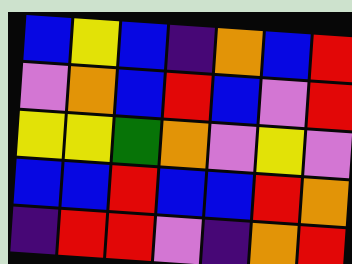[["blue", "yellow", "blue", "indigo", "orange", "blue", "red"], ["violet", "orange", "blue", "red", "blue", "violet", "red"], ["yellow", "yellow", "green", "orange", "violet", "yellow", "violet"], ["blue", "blue", "red", "blue", "blue", "red", "orange"], ["indigo", "red", "red", "violet", "indigo", "orange", "red"]]